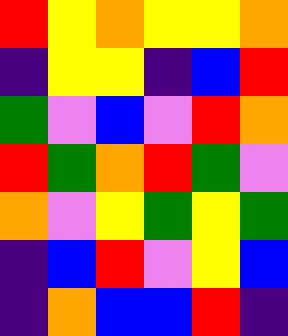[["red", "yellow", "orange", "yellow", "yellow", "orange"], ["indigo", "yellow", "yellow", "indigo", "blue", "red"], ["green", "violet", "blue", "violet", "red", "orange"], ["red", "green", "orange", "red", "green", "violet"], ["orange", "violet", "yellow", "green", "yellow", "green"], ["indigo", "blue", "red", "violet", "yellow", "blue"], ["indigo", "orange", "blue", "blue", "red", "indigo"]]